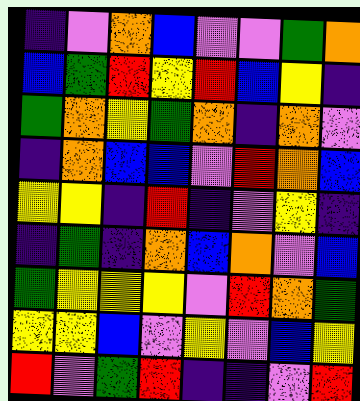[["indigo", "violet", "orange", "blue", "violet", "violet", "green", "orange"], ["blue", "green", "red", "yellow", "red", "blue", "yellow", "indigo"], ["green", "orange", "yellow", "green", "orange", "indigo", "orange", "violet"], ["indigo", "orange", "blue", "blue", "violet", "red", "orange", "blue"], ["yellow", "yellow", "indigo", "red", "indigo", "violet", "yellow", "indigo"], ["indigo", "green", "indigo", "orange", "blue", "orange", "violet", "blue"], ["green", "yellow", "yellow", "yellow", "violet", "red", "orange", "green"], ["yellow", "yellow", "blue", "violet", "yellow", "violet", "blue", "yellow"], ["red", "violet", "green", "red", "indigo", "indigo", "violet", "red"]]